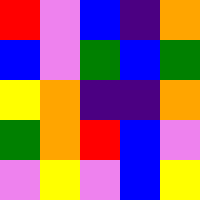[["red", "violet", "blue", "indigo", "orange"], ["blue", "violet", "green", "blue", "green"], ["yellow", "orange", "indigo", "indigo", "orange"], ["green", "orange", "red", "blue", "violet"], ["violet", "yellow", "violet", "blue", "yellow"]]